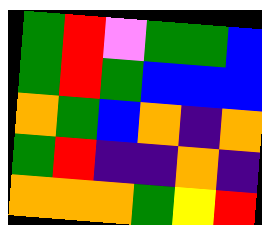[["green", "red", "violet", "green", "green", "blue"], ["green", "red", "green", "blue", "blue", "blue"], ["orange", "green", "blue", "orange", "indigo", "orange"], ["green", "red", "indigo", "indigo", "orange", "indigo"], ["orange", "orange", "orange", "green", "yellow", "red"]]